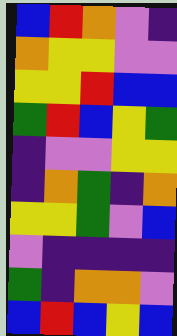[["blue", "red", "orange", "violet", "indigo"], ["orange", "yellow", "yellow", "violet", "violet"], ["yellow", "yellow", "red", "blue", "blue"], ["green", "red", "blue", "yellow", "green"], ["indigo", "violet", "violet", "yellow", "yellow"], ["indigo", "orange", "green", "indigo", "orange"], ["yellow", "yellow", "green", "violet", "blue"], ["violet", "indigo", "indigo", "indigo", "indigo"], ["green", "indigo", "orange", "orange", "violet"], ["blue", "red", "blue", "yellow", "blue"]]